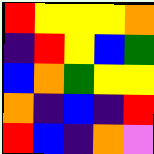[["red", "yellow", "yellow", "yellow", "orange"], ["indigo", "red", "yellow", "blue", "green"], ["blue", "orange", "green", "yellow", "yellow"], ["orange", "indigo", "blue", "indigo", "red"], ["red", "blue", "indigo", "orange", "violet"]]